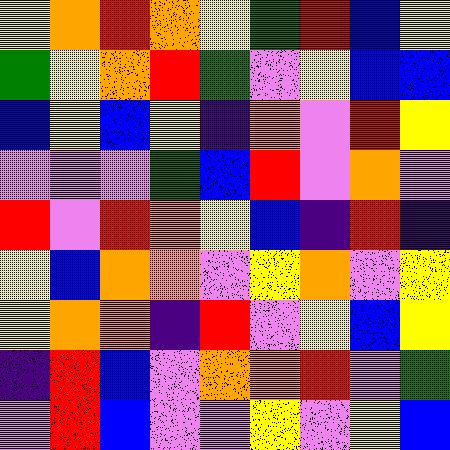[["yellow", "orange", "red", "orange", "yellow", "green", "red", "blue", "yellow"], ["green", "yellow", "orange", "red", "green", "violet", "yellow", "blue", "blue"], ["blue", "yellow", "blue", "yellow", "indigo", "orange", "violet", "red", "yellow"], ["violet", "violet", "violet", "green", "blue", "red", "violet", "orange", "violet"], ["red", "violet", "red", "orange", "yellow", "blue", "indigo", "red", "indigo"], ["yellow", "blue", "orange", "orange", "violet", "yellow", "orange", "violet", "yellow"], ["yellow", "orange", "orange", "indigo", "red", "violet", "yellow", "blue", "yellow"], ["indigo", "red", "blue", "violet", "orange", "orange", "red", "violet", "green"], ["violet", "red", "blue", "violet", "violet", "yellow", "violet", "yellow", "blue"]]